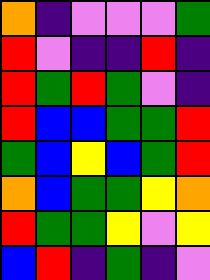[["orange", "indigo", "violet", "violet", "violet", "green"], ["red", "violet", "indigo", "indigo", "red", "indigo"], ["red", "green", "red", "green", "violet", "indigo"], ["red", "blue", "blue", "green", "green", "red"], ["green", "blue", "yellow", "blue", "green", "red"], ["orange", "blue", "green", "green", "yellow", "orange"], ["red", "green", "green", "yellow", "violet", "yellow"], ["blue", "red", "indigo", "green", "indigo", "violet"]]